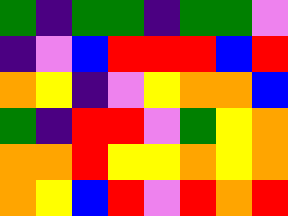[["green", "indigo", "green", "green", "indigo", "green", "green", "violet"], ["indigo", "violet", "blue", "red", "red", "red", "blue", "red"], ["orange", "yellow", "indigo", "violet", "yellow", "orange", "orange", "blue"], ["green", "indigo", "red", "red", "violet", "green", "yellow", "orange"], ["orange", "orange", "red", "yellow", "yellow", "orange", "yellow", "orange"], ["orange", "yellow", "blue", "red", "violet", "red", "orange", "red"]]